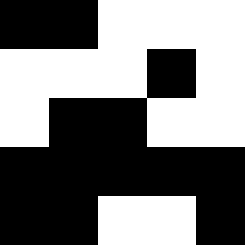[["black", "black", "white", "white", "white"], ["white", "white", "white", "black", "white"], ["white", "black", "black", "white", "white"], ["black", "black", "black", "black", "black"], ["black", "black", "white", "white", "black"]]